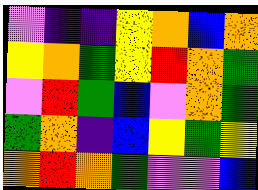[["violet", "indigo", "indigo", "yellow", "orange", "blue", "orange"], ["yellow", "orange", "green", "yellow", "red", "orange", "green"], ["violet", "red", "green", "blue", "violet", "orange", "green"], ["green", "orange", "indigo", "blue", "yellow", "green", "yellow"], ["orange", "red", "orange", "green", "violet", "violet", "blue"]]